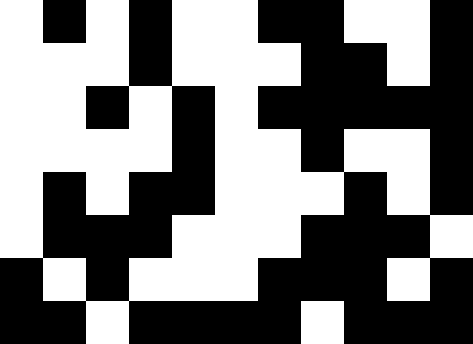[["white", "black", "white", "black", "white", "white", "black", "black", "white", "white", "black"], ["white", "white", "white", "black", "white", "white", "white", "black", "black", "white", "black"], ["white", "white", "black", "white", "black", "white", "black", "black", "black", "black", "black"], ["white", "white", "white", "white", "black", "white", "white", "black", "white", "white", "black"], ["white", "black", "white", "black", "black", "white", "white", "white", "black", "white", "black"], ["white", "black", "black", "black", "white", "white", "white", "black", "black", "black", "white"], ["black", "white", "black", "white", "white", "white", "black", "black", "black", "white", "black"], ["black", "black", "white", "black", "black", "black", "black", "white", "black", "black", "black"]]